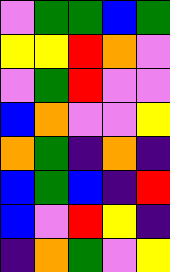[["violet", "green", "green", "blue", "green"], ["yellow", "yellow", "red", "orange", "violet"], ["violet", "green", "red", "violet", "violet"], ["blue", "orange", "violet", "violet", "yellow"], ["orange", "green", "indigo", "orange", "indigo"], ["blue", "green", "blue", "indigo", "red"], ["blue", "violet", "red", "yellow", "indigo"], ["indigo", "orange", "green", "violet", "yellow"]]